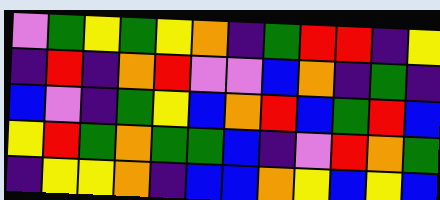[["violet", "green", "yellow", "green", "yellow", "orange", "indigo", "green", "red", "red", "indigo", "yellow"], ["indigo", "red", "indigo", "orange", "red", "violet", "violet", "blue", "orange", "indigo", "green", "indigo"], ["blue", "violet", "indigo", "green", "yellow", "blue", "orange", "red", "blue", "green", "red", "blue"], ["yellow", "red", "green", "orange", "green", "green", "blue", "indigo", "violet", "red", "orange", "green"], ["indigo", "yellow", "yellow", "orange", "indigo", "blue", "blue", "orange", "yellow", "blue", "yellow", "blue"]]